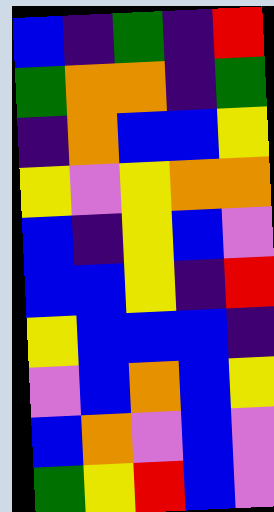[["blue", "indigo", "green", "indigo", "red"], ["green", "orange", "orange", "indigo", "green"], ["indigo", "orange", "blue", "blue", "yellow"], ["yellow", "violet", "yellow", "orange", "orange"], ["blue", "indigo", "yellow", "blue", "violet"], ["blue", "blue", "yellow", "indigo", "red"], ["yellow", "blue", "blue", "blue", "indigo"], ["violet", "blue", "orange", "blue", "yellow"], ["blue", "orange", "violet", "blue", "violet"], ["green", "yellow", "red", "blue", "violet"]]